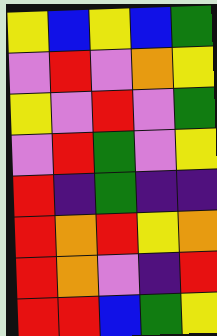[["yellow", "blue", "yellow", "blue", "green"], ["violet", "red", "violet", "orange", "yellow"], ["yellow", "violet", "red", "violet", "green"], ["violet", "red", "green", "violet", "yellow"], ["red", "indigo", "green", "indigo", "indigo"], ["red", "orange", "red", "yellow", "orange"], ["red", "orange", "violet", "indigo", "red"], ["red", "red", "blue", "green", "yellow"]]